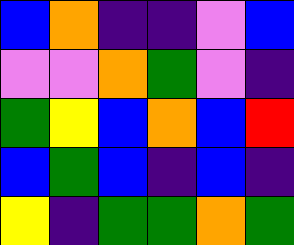[["blue", "orange", "indigo", "indigo", "violet", "blue"], ["violet", "violet", "orange", "green", "violet", "indigo"], ["green", "yellow", "blue", "orange", "blue", "red"], ["blue", "green", "blue", "indigo", "blue", "indigo"], ["yellow", "indigo", "green", "green", "orange", "green"]]